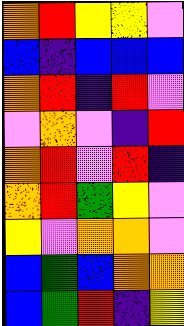[["orange", "red", "yellow", "yellow", "violet"], ["blue", "indigo", "blue", "blue", "blue"], ["orange", "red", "indigo", "red", "violet"], ["violet", "orange", "violet", "indigo", "red"], ["orange", "red", "violet", "red", "indigo"], ["orange", "red", "green", "yellow", "violet"], ["yellow", "violet", "orange", "orange", "violet"], ["blue", "green", "blue", "orange", "orange"], ["blue", "green", "red", "indigo", "yellow"]]